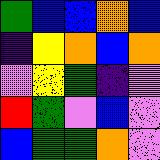[["green", "blue", "blue", "orange", "blue"], ["indigo", "yellow", "orange", "blue", "orange"], ["violet", "yellow", "green", "indigo", "violet"], ["red", "green", "violet", "blue", "violet"], ["blue", "green", "green", "orange", "violet"]]